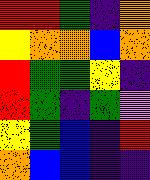[["red", "red", "green", "indigo", "orange"], ["yellow", "orange", "orange", "blue", "orange"], ["red", "green", "green", "yellow", "indigo"], ["red", "green", "indigo", "green", "violet"], ["yellow", "green", "blue", "indigo", "red"], ["orange", "blue", "blue", "indigo", "indigo"]]